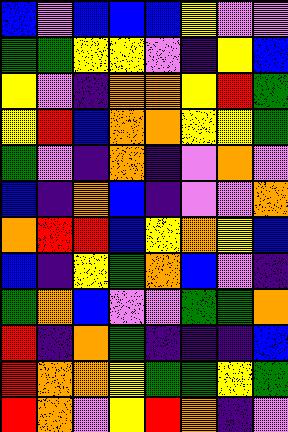[["blue", "violet", "blue", "blue", "blue", "yellow", "violet", "violet"], ["green", "green", "yellow", "yellow", "violet", "indigo", "yellow", "blue"], ["yellow", "violet", "indigo", "orange", "orange", "yellow", "red", "green"], ["yellow", "red", "blue", "orange", "orange", "yellow", "yellow", "green"], ["green", "violet", "indigo", "orange", "indigo", "violet", "orange", "violet"], ["blue", "indigo", "orange", "blue", "indigo", "violet", "violet", "orange"], ["orange", "red", "red", "blue", "yellow", "orange", "yellow", "blue"], ["blue", "indigo", "yellow", "green", "orange", "blue", "violet", "indigo"], ["green", "orange", "blue", "violet", "violet", "green", "green", "orange"], ["red", "indigo", "orange", "green", "indigo", "indigo", "indigo", "blue"], ["red", "orange", "orange", "yellow", "green", "green", "yellow", "green"], ["red", "orange", "violet", "yellow", "red", "orange", "indigo", "violet"]]